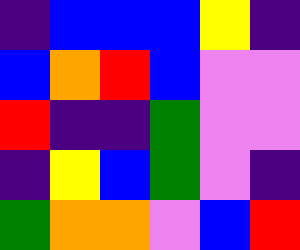[["indigo", "blue", "blue", "blue", "yellow", "indigo"], ["blue", "orange", "red", "blue", "violet", "violet"], ["red", "indigo", "indigo", "green", "violet", "violet"], ["indigo", "yellow", "blue", "green", "violet", "indigo"], ["green", "orange", "orange", "violet", "blue", "red"]]